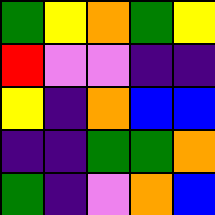[["green", "yellow", "orange", "green", "yellow"], ["red", "violet", "violet", "indigo", "indigo"], ["yellow", "indigo", "orange", "blue", "blue"], ["indigo", "indigo", "green", "green", "orange"], ["green", "indigo", "violet", "orange", "blue"]]